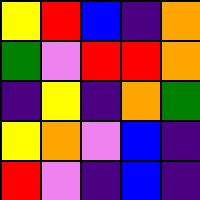[["yellow", "red", "blue", "indigo", "orange"], ["green", "violet", "red", "red", "orange"], ["indigo", "yellow", "indigo", "orange", "green"], ["yellow", "orange", "violet", "blue", "indigo"], ["red", "violet", "indigo", "blue", "indigo"]]